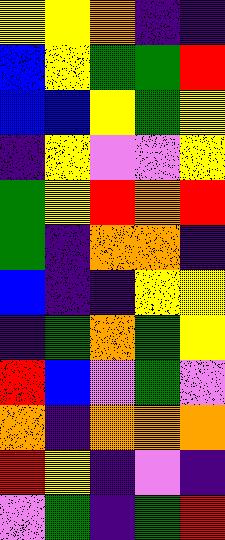[["yellow", "yellow", "orange", "indigo", "indigo"], ["blue", "yellow", "green", "green", "red"], ["blue", "blue", "yellow", "green", "yellow"], ["indigo", "yellow", "violet", "violet", "yellow"], ["green", "yellow", "red", "orange", "red"], ["green", "indigo", "orange", "orange", "indigo"], ["blue", "indigo", "indigo", "yellow", "yellow"], ["indigo", "green", "orange", "green", "yellow"], ["red", "blue", "violet", "green", "violet"], ["orange", "indigo", "orange", "orange", "orange"], ["red", "yellow", "indigo", "violet", "indigo"], ["violet", "green", "indigo", "green", "red"]]